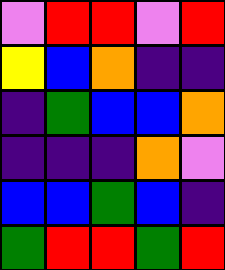[["violet", "red", "red", "violet", "red"], ["yellow", "blue", "orange", "indigo", "indigo"], ["indigo", "green", "blue", "blue", "orange"], ["indigo", "indigo", "indigo", "orange", "violet"], ["blue", "blue", "green", "blue", "indigo"], ["green", "red", "red", "green", "red"]]